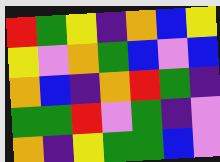[["red", "green", "yellow", "indigo", "orange", "blue", "yellow"], ["yellow", "violet", "orange", "green", "blue", "violet", "blue"], ["orange", "blue", "indigo", "orange", "red", "green", "indigo"], ["green", "green", "red", "violet", "green", "indigo", "violet"], ["orange", "indigo", "yellow", "green", "green", "blue", "violet"]]